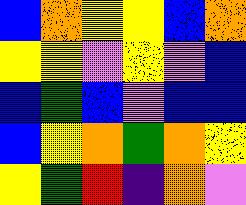[["blue", "orange", "yellow", "yellow", "blue", "orange"], ["yellow", "yellow", "violet", "yellow", "violet", "blue"], ["blue", "green", "blue", "violet", "blue", "blue"], ["blue", "yellow", "orange", "green", "orange", "yellow"], ["yellow", "green", "red", "indigo", "orange", "violet"]]